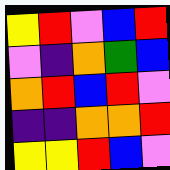[["yellow", "red", "violet", "blue", "red"], ["violet", "indigo", "orange", "green", "blue"], ["orange", "red", "blue", "red", "violet"], ["indigo", "indigo", "orange", "orange", "red"], ["yellow", "yellow", "red", "blue", "violet"]]